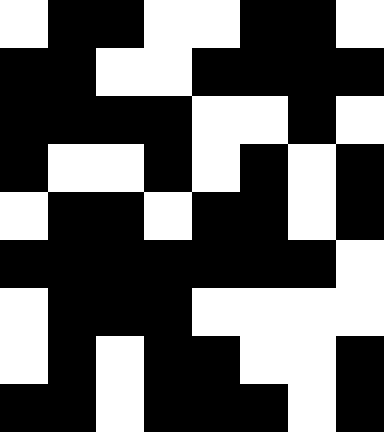[["white", "black", "black", "white", "white", "black", "black", "white"], ["black", "black", "white", "white", "black", "black", "black", "black"], ["black", "black", "black", "black", "white", "white", "black", "white"], ["black", "white", "white", "black", "white", "black", "white", "black"], ["white", "black", "black", "white", "black", "black", "white", "black"], ["black", "black", "black", "black", "black", "black", "black", "white"], ["white", "black", "black", "black", "white", "white", "white", "white"], ["white", "black", "white", "black", "black", "white", "white", "black"], ["black", "black", "white", "black", "black", "black", "white", "black"]]